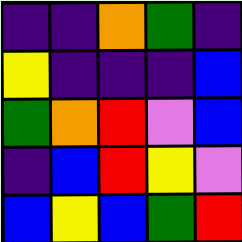[["indigo", "indigo", "orange", "green", "indigo"], ["yellow", "indigo", "indigo", "indigo", "blue"], ["green", "orange", "red", "violet", "blue"], ["indigo", "blue", "red", "yellow", "violet"], ["blue", "yellow", "blue", "green", "red"]]